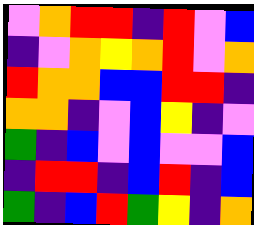[["violet", "orange", "red", "red", "indigo", "red", "violet", "blue"], ["indigo", "violet", "orange", "yellow", "orange", "red", "violet", "orange"], ["red", "orange", "orange", "blue", "blue", "red", "red", "indigo"], ["orange", "orange", "indigo", "violet", "blue", "yellow", "indigo", "violet"], ["green", "indigo", "blue", "violet", "blue", "violet", "violet", "blue"], ["indigo", "red", "red", "indigo", "blue", "red", "indigo", "blue"], ["green", "indigo", "blue", "red", "green", "yellow", "indigo", "orange"]]